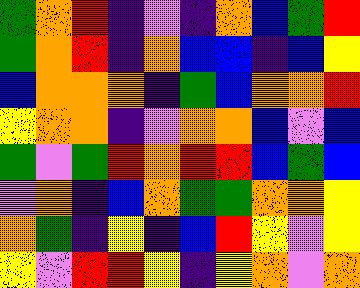[["green", "orange", "red", "indigo", "violet", "indigo", "orange", "blue", "green", "red"], ["green", "orange", "red", "indigo", "orange", "blue", "blue", "indigo", "blue", "yellow"], ["blue", "orange", "orange", "orange", "indigo", "green", "blue", "orange", "orange", "red"], ["yellow", "orange", "orange", "indigo", "violet", "orange", "orange", "blue", "violet", "blue"], ["green", "violet", "green", "red", "orange", "red", "red", "blue", "green", "blue"], ["violet", "orange", "indigo", "blue", "orange", "green", "green", "orange", "orange", "yellow"], ["orange", "green", "indigo", "yellow", "indigo", "blue", "red", "yellow", "violet", "yellow"], ["yellow", "violet", "red", "red", "yellow", "indigo", "yellow", "orange", "violet", "orange"]]